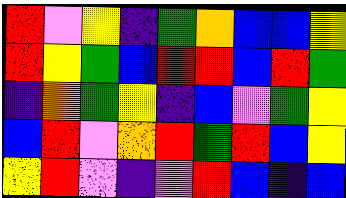[["red", "violet", "yellow", "indigo", "green", "orange", "blue", "blue", "yellow"], ["red", "yellow", "green", "blue", "red", "red", "blue", "red", "green"], ["indigo", "orange", "green", "yellow", "indigo", "blue", "violet", "green", "yellow"], ["blue", "red", "violet", "orange", "red", "green", "red", "blue", "yellow"], ["yellow", "red", "violet", "indigo", "violet", "red", "blue", "indigo", "blue"]]